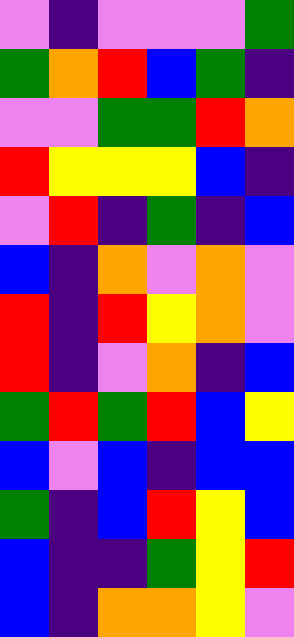[["violet", "indigo", "violet", "violet", "violet", "green"], ["green", "orange", "red", "blue", "green", "indigo"], ["violet", "violet", "green", "green", "red", "orange"], ["red", "yellow", "yellow", "yellow", "blue", "indigo"], ["violet", "red", "indigo", "green", "indigo", "blue"], ["blue", "indigo", "orange", "violet", "orange", "violet"], ["red", "indigo", "red", "yellow", "orange", "violet"], ["red", "indigo", "violet", "orange", "indigo", "blue"], ["green", "red", "green", "red", "blue", "yellow"], ["blue", "violet", "blue", "indigo", "blue", "blue"], ["green", "indigo", "blue", "red", "yellow", "blue"], ["blue", "indigo", "indigo", "green", "yellow", "red"], ["blue", "indigo", "orange", "orange", "yellow", "violet"]]